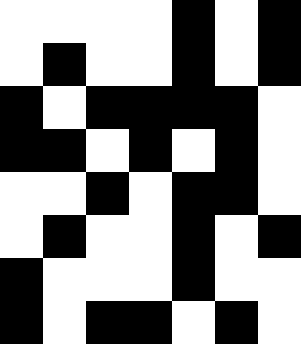[["white", "white", "white", "white", "black", "white", "black"], ["white", "black", "white", "white", "black", "white", "black"], ["black", "white", "black", "black", "black", "black", "white"], ["black", "black", "white", "black", "white", "black", "white"], ["white", "white", "black", "white", "black", "black", "white"], ["white", "black", "white", "white", "black", "white", "black"], ["black", "white", "white", "white", "black", "white", "white"], ["black", "white", "black", "black", "white", "black", "white"]]